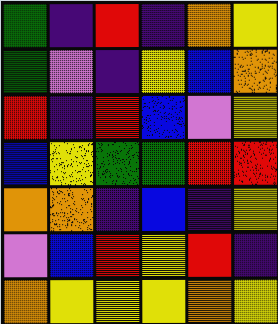[["green", "indigo", "red", "indigo", "orange", "yellow"], ["green", "violet", "indigo", "yellow", "blue", "orange"], ["red", "indigo", "red", "blue", "violet", "yellow"], ["blue", "yellow", "green", "green", "red", "red"], ["orange", "orange", "indigo", "blue", "indigo", "yellow"], ["violet", "blue", "red", "yellow", "red", "indigo"], ["orange", "yellow", "yellow", "yellow", "orange", "yellow"]]